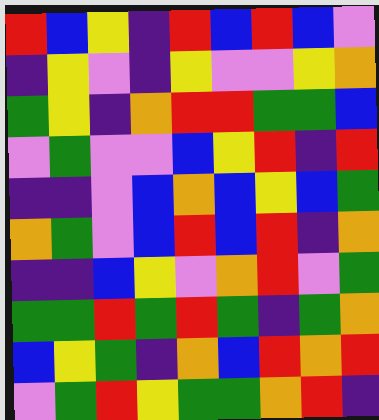[["red", "blue", "yellow", "indigo", "red", "blue", "red", "blue", "violet"], ["indigo", "yellow", "violet", "indigo", "yellow", "violet", "violet", "yellow", "orange"], ["green", "yellow", "indigo", "orange", "red", "red", "green", "green", "blue"], ["violet", "green", "violet", "violet", "blue", "yellow", "red", "indigo", "red"], ["indigo", "indigo", "violet", "blue", "orange", "blue", "yellow", "blue", "green"], ["orange", "green", "violet", "blue", "red", "blue", "red", "indigo", "orange"], ["indigo", "indigo", "blue", "yellow", "violet", "orange", "red", "violet", "green"], ["green", "green", "red", "green", "red", "green", "indigo", "green", "orange"], ["blue", "yellow", "green", "indigo", "orange", "blue", "red", "orange", "red"], ["violet", "green", "red", "yellow", "green", "green", "orange", "red", "indigo"]]